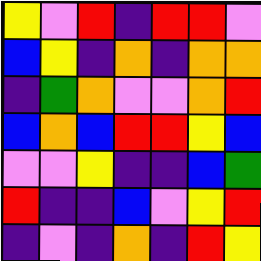[["yellow", "violet", "red", "indigo", "red", "red", "violet"], ["blue", "yellow", "indigo", "orange", "indigo", "orange", "orange"], ["indigo", "green", "orange", "violet", "violet", "orange", "red"], ["blue", "orange", "blue", "red", "red", "yellow", "blue"], ["violet", "violet", "yellow", "indigo", "indigo", "blue", "green"], ["red", "indigo", "indigo", "blue", "violet", "yellow", "red"], ["indigo", "violet", "indigo", "orange", "indigo", "red", "yellow"]]